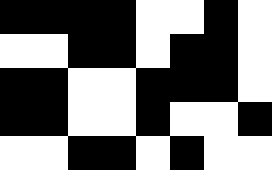[["black", "black", "black", "black", "white", "white", "black", "white"], ["white", "white", "black", "black", "white", "black", "black", "white"], ["black", "black", "white", "white", "black", "black", "black", "white"], ["black", "black", "white", "white", "black", "white", "white", "black"], ["white", "white", "black", "black", "white", "black", "white", "white"]]